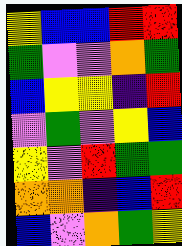[["yellow", "blue", "blue", "red", "red"], ["green", "violet", "violet", "orange", "green"], ["blue", "yellow", "yellow", "indigo", "red"], ["violet", "green", "violet", "yellow", "blue"], ["yellow", "violet", "red", "green", "green"], ["orange", "orange", "indigo", "blue", "red"], ["blue", "violet", "orange", "green", "yellow"]]